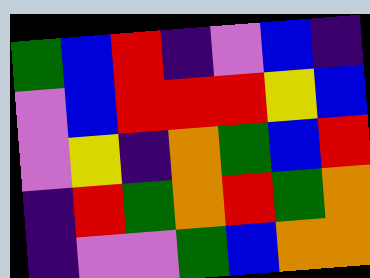[["green", "blue", "red", "indigo", "violet", "blue", "indigo"], ["violet", "blue", "red", "red", "red", "yellow", "blue"], ["violet", "yellow", "indigo", "orange", "green", "blue", "red"], ["indigo", "red", "green", "orange", "red", "green", "orange"], ["indigo", "violet", "violet", "green", "blue", "orange", "orange"]]